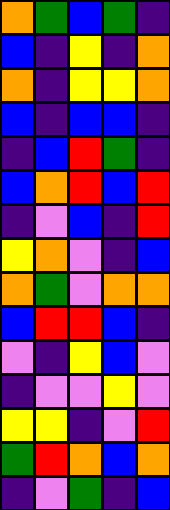[["orange", "green", "blue", "green", "indigo"], ["blue", "indigo", "yellow", "indigo", "orange"], ["orange", "indigo", "yellow", "yellow", "orange"], ["blue", "indigo", "blue", "blue", "indigo"], ["indigo", "blue", "red", "green", "indigo"], ["blue", "orange", "red", "blue", "red"], ["indigo", "violet", "blue", "indigo", "red"], ["yellow", "orange", "violet", "indigo", "blue"], ["orange", "green", "violet", "orange", "orange"], ["blue", "red", "red", "blue", "indigo"], ["violet", "indigo", "yellow", "blue", "violet"], ["indigo", "violet", "violet", "yellow", "violet"], ["yellow", "yellow", "indigo", "violet", "red"], ["green", "red", "orange", "blue", "orange"], ["indigo", "violet", "green", "indigo", "blue"]]